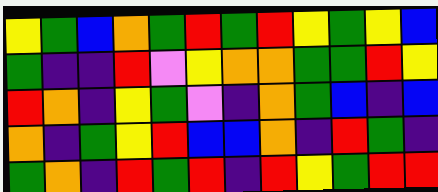[["yellow", "green", "blue", "orange", "green", "red", "green", "red", "yellow", "green", "yellow", "blue"], ["green", "indigo", "indigo", "red", "violet", "yellow", "orange", "orange", "green", "green", "red", "yellow"], ["red", "orange", "indigo", "yellow", "green", "violet", "indigo", "orange", "green", "blue", "indigo", "blue"], ["orange", "indigo", "green", "yellow", "red", "blue", "blue", "orange", "indigo", "red", "green", "indigo"], ["green", "orange", "indigo", "red", "green", "red", "indigo", "red", "yellow", "green", "red", "red"]]